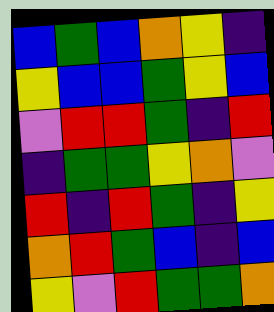[["blue", "green", "blue", "orange", "yellow", "indigo"], ["yellow", "blue", "blue", "green", "yellow", "blue"], ["violet", "red", "red", "green", "indigo", "red"], ["indigo", "green", "green", "yellow", "orange", "violet"], ["red", "indigo", "red", "green", "indigo", "yellow"], ["orange", "red", "green", "blue", "indigo", "blue"], ["yellow", "violet", "red", "green", "green", "orange"]]